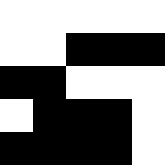[["white", "white", "white", "white", "white"], ["white", "white", "black", "black", "black"], ["black", "black", "white", "white", "white"], ["white", "black", "black", "black", "white"], ["black", "black", "black", "black", "white"]]